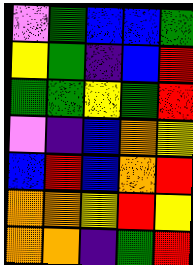[["violet", "green", "blue", "blue", "green"], ["yellow", "green", "indigo", "blue", "red"], ["green", "green", "yellow", "green", "red"], ["violet", "indigo", "blue", "orange", "yellow"], ["blue", "red", "blue", "orange", "red"], ["orange", "orange", "yellow", "red", "yellow"], ["orange", "orange", "indigo", "green", "red"]]